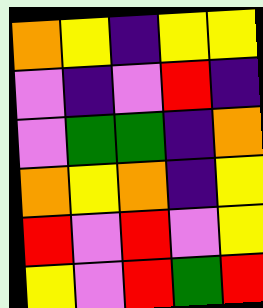[["orange", "yellow", "indigo", "yellow", "yellow"], ["violet", "indigo", "violet", "red", "indigo"], ["violet", "green", "green", "indigo", "orange"], ["orange", "yellow", "orange", "indigo", "yellow"], ["red", "violet", "red", "violet", "yellow"], ["yellow", "violet", "red", "green", "red"]]